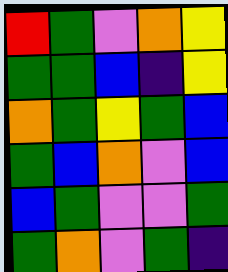[["red", "green", "violet", "orange", "yellow"], ["green", "green", "blue", "indigo", "yellow"], ["orange", "green", "yellow", "green", "blue"], ["green", "blue", "orange", "violet", "blue"], ["blue", "green", "violet", "violet", "green"], ["green", "orange", "violet", "green", "indigo"]]